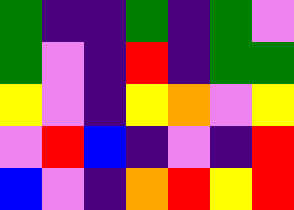[["green", "indigo", "indigo", "green", "indigo", "green", "violet"], ["green", "violet", "indigo", "red", "indigo", "green", "green"], ["yellow", "violet", "indigo", "yellow", "orange", "violet", "yellow"], ["violet", "red", "blue", "indigo", "violet", "indigo", "red"], ["blue", "violet", "indigo", "orange", "red", "yellow", "red"]]